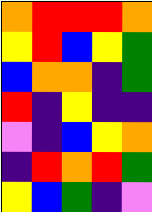[["orange", "red", "red", "red", "orange"], ["yellow", "red", "blue", "yellow", "green"], ["blue", "orange", "orange", "indigo", "green"], ["red", "indigo", "yellow", "indigo", "indigo"], ["violet", "indigo", "blue", "yellow", "orange"], ["indigo", "red", "orange", "red", "green"], ["yellow", "blue", "green", "indigo", "violet"]]